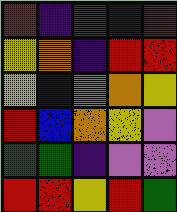[["red", "indigo", "green", "indigo", "red"], ["yellow", "orange", "indigo", "red", "red"], ["yellow", "blue", "violet", "orange", "yellow"], ["red", "blue", "orange", "yellow", "violet"], ["green", "green", "indigo", "violet", "violet"], ["red", "red", "yellow", "red", "green"]]